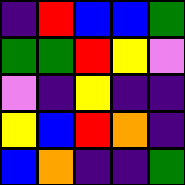[["indigo", "red", "blue", "blue", "green"], ["green", "green", "red", "yellow", "violet"], ["violet", "indigo", "yellow", "indigo", "indigo"], ["yellow", "blue", "red", "orange", "indigo"], ["blue", "orange", "indigo", "indigo", "green"]]